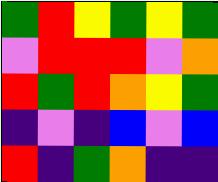[["green", "red", "yellow", "green", "yellow", "green"], ["violet", "red", "red", "red", "violet", "orange"], ["red", "green", "red", "orange", "yellow", "green"], ["indigo", "violet", "indigo", "blue", "violet", "blue"], ["red", "indigo", "green", "orange", "indigo", "indigo"]]